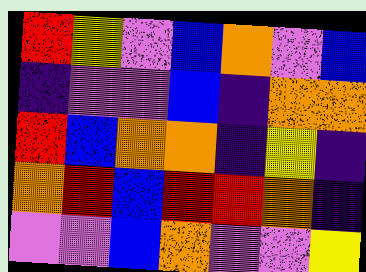[["red", "yellow", "violet", "blue", "orange", "violet", "blue"], ["indigo", "violet", "violet", "blue", "indigo", "orange", "orange"], ["red", "blue", "orange", "orange", "indigo", "yellow", "indigo"], ["orange", "red", "blue", "red", "red", "orange", "indigo"], ["violet", "violet", "blue", "orange", "violet", "violet", "yellow"]]